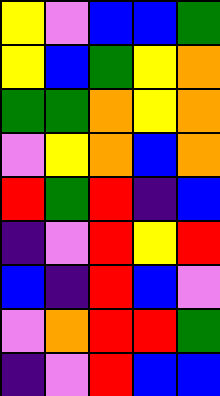[["yellow", "violet", "blue", "blue", "green"], ["yellow", "blue", "green", "yellow", "orange"], ["green", "green", "orange", "yellow", "orange"], ["violet", "yellow", "orange", "blue", "orange"], ["red", "green", "red", "indigo", "blue"], ["indigo", "violet", "red", "yellow", "red"], ["blue", "indigo", "red", "blue", "violet"], ["violet", "orange", "red", "red", "green"], ["indigo", "violet", "red", "blue", "blue"]]